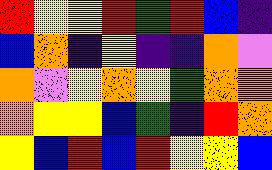[["red", "yellow", "yellow", "red", "green", "red", "blue", "indigo"], ["blue", "orange", "indigo", "yellow", "indigo", "indigo", "orange", "violet"], ["orange", "violet", "yellow", "orange", "yellow", "green", "orange", "orange"], ["orange", "yellow", "yellow", "blue", "green", "indigo", "red", "orange"], ["yellow", "blue", "red", "blue", "red", "yellow", "yellow", "blue"]]